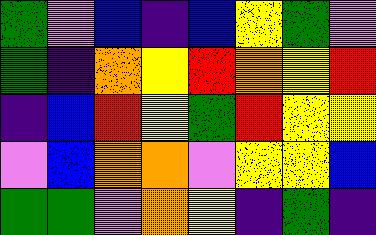[["green", "violet", "blue", "indigo", "blue", "yellow", "green", "violet"], ["green", "indigo", "orange", "yellow", "red", "orange", "yellow", "red"], ["indigo", "blue", "red", "yellow", "green", "red", "yellow", "yellow"], ["violet", "blue", "orange", "orange", "violet", "yellow", "yellow", "blue"], ["green", "green", "violet", "orange", "yellow", "indigo", "green", "indigo"]]